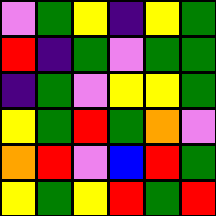[["violet", "green", "yellow", "indigo", "yellow", "green"], ["red", "indigo", "green", "violet", "green", "green"], ["indigo", "green", "violet", "yellow", "yellow", "green"], ["yellow", "green", "red", "green", "orange", "violet"], ["orange", "red", "violet", "blue", "red", "green"], ["yellow", "green", "yellow", "red", "green", "red"]]